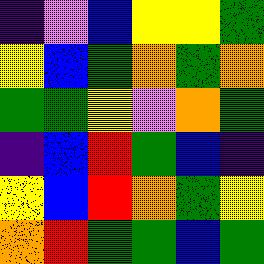[["indigo", "violet", "blue", "yellow", "yellow", "green"], ["yellow", "blue", "green", "orange", "green", "orange"], ["green", "green", "yellow", "violet", "orange", "green"], ["indigo", "blue", "red", "green", "blue", "indigo"], ["yellow", "blue", "red", "orange", "green", "yellow"], ["orange", "red", "green", "green", "blue", "green"]]